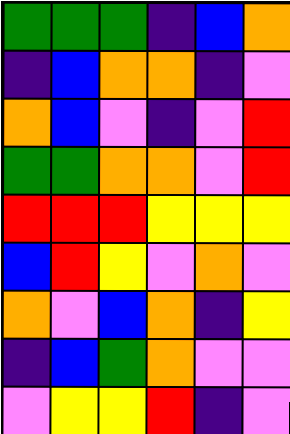[["green", "green", "green", "indigo", "blue", "orange"], ["indigo", "blue", "orange", "orange", "indigo", "violet"], ["orange", "blue", "violet", "indigo", "violet", "red"], ["green", "green", "orange", "orange", "violet", "red"], ["red", "red", "red", "yellow", "yellow", "yellow"], ["blue", "red", "yellow", "violet", "orange", "violet"], ["orange", "violet", "blue", "orange", "indigo", "yellow"], ["indigo", "blue", "green", "orange", "violet", "violet"], ["violet", "yellow", "yellow", "red", "indigo", "violet"]]